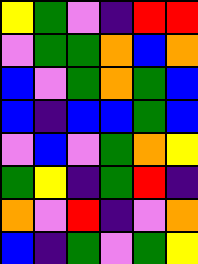[["yellow", "green", "violet", "indigo", "red", "red"], ["violet", "green", "green", "orange", "blue", "orange"], ["blue", "violet", "green", "orange", "green", "blue"], ["blue", "indigo", "blue", "blue", "green", "blue"], ["violet", "blue", "violet", "green", "orange", "yellow"], ["green", "yellow", "indigo", "green", "red", "indigo"], ["orange", "violet", "red", "indigo", "violet", "orange"], ["blue", "indigo", "green", "violet", "green", "yellow"]]